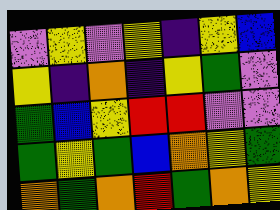[["violet", "yellow", "violet", "yellow", "indigo", "yellow", "blue"], ["yellow", "indigo", "orange", "indigo", "yellow", "green", "violet"], ["green", "blue", "yellow", "red", "red", "violet", "violet"], ["green", "yellow", "green", "blue", "orange", "yellow", "green"], ["orange", "green", "orange", "red", "green", "orange", "yellow"]]